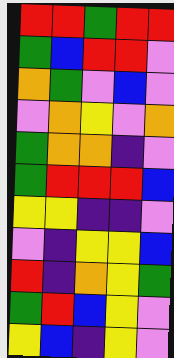[["red", "red", "green", "red", "red"], ["green", "blue", "red", "red", "violet"], ["orange", "green", "violet", "blue", "violet"], ["violet", "orange", "yellow", "violet", "orange"], ["green", "orange", "orange", "indigo", "violet"], ["green", "red", "red", "red", "blue"], ["yellow", "yellow", "indigo", "indigo", "violet"], ["violet", "indigo", "yellow", "yellow", "blue"], ["red", "indigo", "orange", "yellow", "green"], ["green", "red", "blue", "yellow", "violet"], ["yellow", "blue", "indigo", "yellow", "violet"]]